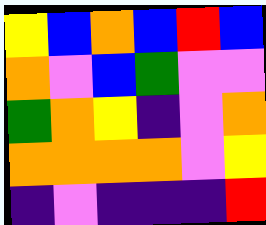[["yellow", "blue", "orange", "blue", "red", "blue"], ["orange", "violet", "blue", "green", "violet", "violet"], ["green", "orange", "yellow", "indigo", "violet", "orange"], ["orange", "orange", "orange", "orange", "violet", "yellow"], ["indigo", "violet", "indigo", "indigo", "indigo", "red"]]